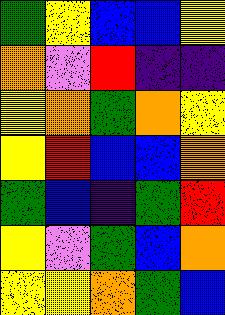[["green", "yellow", "blue", "blue", "yellow"], ["orange", "violet", "red", "indigo", "indigo"], ["yellow", "orange", "green", "orange", "yellow"], ["yellow", "red", "blue", "blue", "orange"], ["green", "blue", "indigo", "green", "red"], ["yellow", "violet", "green", "blue", "orange"], ["yellow", "yellow", "orange", "green", "blue"]]